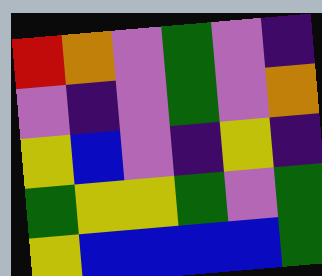[["red", "orange", "violet", "green", "violet", "indigo"], ["violet", "indigo", "violet", "green", "violet", "orange"], ["yellow", "blue", "violet", "indigo", "yellow", "indigo"], ["green", "yellow", "yellow", "green", "violet", "green"], ["yellow", "blue", "blue", "blue", "blue", "green"]]